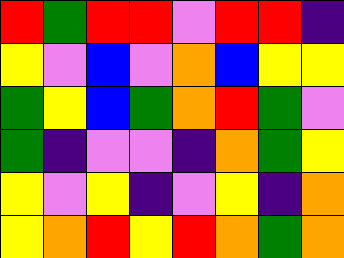[["red", "green", "red", "red", "violet", "red", "red", "indigo"], ["yellow", "violet", "blue", "violet", "orange", "blue", "yellow", "yellow"], ["green", "yellow", "blue", "green", "orange", "red", "green", "violet"], ["green", "indigo", "violet", "violet", "indigo", "orange", "green", "yellow"], ["yellow", "violet", "yellow", "indigo", "violet", "yellow", "indigo", "orange"], ["yellow", "orange", "red", "yellow", "red", "orange", "green", "orange"]]